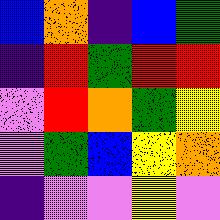[["blue", "orange", "indigo", "blue", "green"], ["indigo", "red", "green", "red", "red"], ["violet", "red", "orange", "green", "yellow"], ["violet", "green", "blue", "yellow", "orange"], ["indigo", "violet", "violet", "yellow", "violet"]]